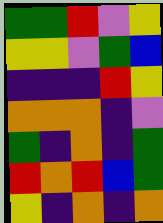[["green", "green", "red", "violet", "yellow"], ["yellow", "yellow", "violet", "green", "blue"], ["indigo", "indigo", "indigo", "red", "yellow"], ["orange", "orange", "orange", "indigo", "violet"], ["green", "indigo", "orange", "indigo", "green"], ["red", "orange", "red", "blue", "green"], ["yellow", "indigo", "orange", "indigo", "orange"]]